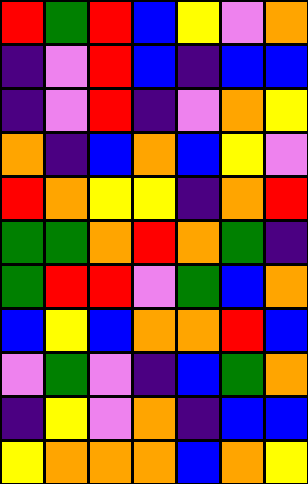[["red", "green", "red", "blue", "yellow", "violet", "orange"], ["indigo", "violet", "red", "blue", "indigo", "blue", "blue"], ["indigo", "violet", "red", "indigo", "violet", "orange", "yellow"], ["orange", "indigo", "blue", "orange", "blue", "yellow", "violet"], ["red", "orange", "yellow", "yellow", "indigo", "orange", "red"], ["green", "green", "orange", "red", "orange", "green", "indigo"], ["green", "red", "red", "violet", "green", "blue", "orange"], ["blue", "yellow", "blue", "orange", "orange", "red", "blue"], ["violet", "green", "violet", "indigo", "blue", "green", "orange"], ["indigo", "yellow", "violet", "orange", "indigo", "blue", "blue"], ["yellow", "orange", "orange", "orange", "blue", "orange", "yellow"]]